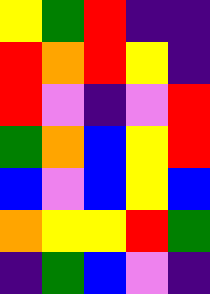[["yellow", "green", "red", "indigo", "indigo"], ["red", "orange", "red", "yellow", "indigo"], ["red", "violet", "indigo", "violet", "red"], ["green", "orange", "blue", "yellow", "red"], ["blue", "violet", "blue", "yellow", "blue"], ["orange", "yellow", "yellow", "red", "green"], ["indigo", "green", "blue", "violet", "indigo"]]